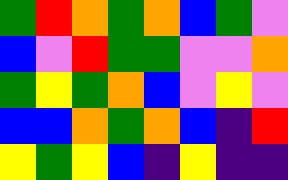[["green", "red", "orange", "green", "orange", "blue", "green", "violet"], ["blue", "violet", "red", "green", "green", "violet", "violet", "orange"], ["green", "yellow", "green", "orange", "blue", "violet", "yellow", "violet"], ["blue", "blue", "orange", "green", "orange", "blue", "indigo", "red"], ["yellow", "green", "yellow", "blue", "indigo", "yellow", "indigo", "indigo"]]